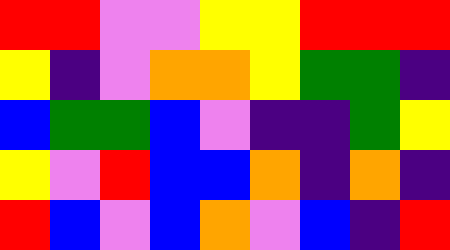[["red", "red", "violet", "violet", "yellow", "yellow", "red", "red", "red"], ["yellow", "indigo", "violet", "orange", "orange", "yellow", "green", "green", "indigo"], ["blue", "green", "green", "blue", "violet", "indigo", "indigo", "green", "yellow"], ["yellow", "violet", "red", "blue", "blue", "orange", "indigo", "orange", "indigo"], ["red", "blue", "violet", "blue", "orange", "violet", "blue", "indigo", "red"]]